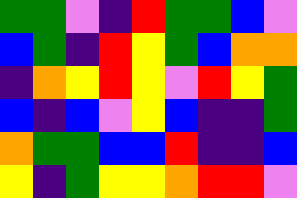[["green", "green", "violet", "indigo", "red", "green", "green", "blue", "violet"], ["blue", "green", "indigo", "red", "yellow", "green", "blue", "orange", "orange"], ["indigo", "orange", "yellow", "red", "yellow", "violet", "red", "yellow", "green"], ["blue", "indigo", "blue", "violet", "yellow", "blue", "indigo", "indigo", "green"], ["orange", "green", "green", "blue", "blue", "red", "indigo", "indigo", "blue"], ["yellow", "indigo", "green", "yellow", "yellow", "orange", "red", "red", "violet"]]